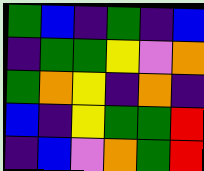[["green", "blue", "indigo", "green", "indigo", "blue"], ["indigo", "green", "green", "yellow", "violet", "orange"], ["green", "orange", "yellow", "indigo", "orange", "indigo"], ["blue", "indigo", "yellow", "green", "green", "red"], ["indigo", "blue", "violet", "orange", "green", "red"]]